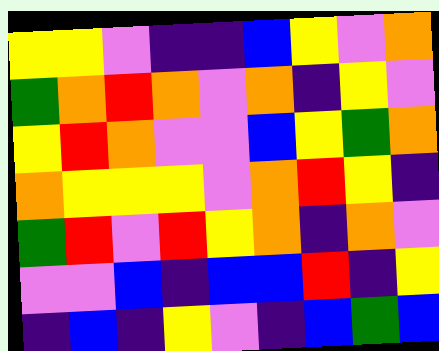[["yellow", "yellow", "violet", "indigo", "indigo", "blue", "yellow", "violet", "orange"], ["green", "orange", "red", "orange", "violet", "orange", "indigo", "yellow", "violet"], ["yellow", "red", "orange", "violet", "violet", "blue", "yellow", "green", "orange"], ["orange", "yellow", "yellow", "yellow", "violet", "orange", "red", "yellow", "indigo"], ["green", "red", "violet", "red", "yellow", "orange", "indigo", "orange", "violet"], ["violet", "violet", "blue", "indigo", "blue", "blue", "red", "indigo", "yellow"], ["indigo", "blue", "indigo", "yellow", "violet", "indigo", "blue", "green", "blue"]]